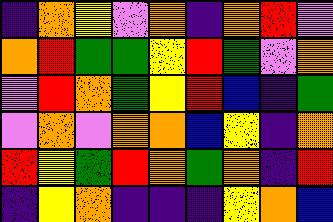[["indigo", "orange", "yellow", "violet", "orange", "indigo", "orange", "red", "violet"], ["orange", "red", "green", "green", "yellow", "red", "green", "violet", "orange"], ["violet", "red", "orange", "green", "yellow", "red", "blue", "indigo", "green"], ["violet", "orange", "violet", "orange", "orange", "blue", "yellow", "indigo", "orange"], ["red", "yellow", "green", "red", "orange", "green", "orange", "indigo", "red"], ["indigo", "yellow", "orange", "indigo", "indigo", "indigo", "yellow", "orange", "blue"]]